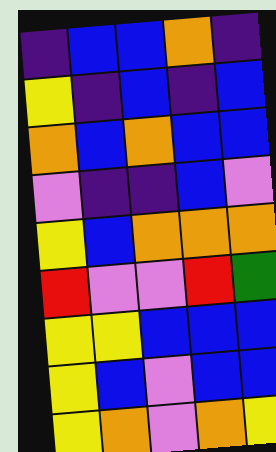[["indigo", "blue", "blue", "orange", "indigo"], ["yellow", "indigo", "blue", "indigo", "blue"], ["orange", "blue", "orange", "blue", "blue"], ["violet", "indigo", "indigo", "blue", "violet"], ["yellow", "blue", "orange", "orange", "orange"], ["red", "violet", "violet", "red", "green"], ["yellow", "yellow", "blue", "blue", "blue"], ["yellow", "blue", "violet", "blue", "blue"], ["yellow", "orange", "violet", "orange", "yellow"]]